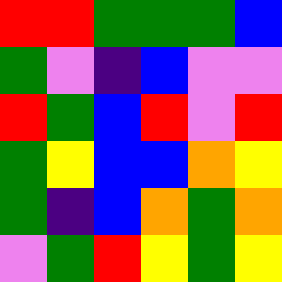[["red", "red", "green", "green", "green", "blue"], ["green", "violet", "indigo", "blue", "violet", "violet"], ["red", "green", "blue", "red", "violet", "red"], ["green", "yellow", "blue", "blue", "orange", "yellow"], ["green", "indigo", "blue", "orange", "green", "orange"], ["violet", "green", "red", "yellow", "green", "yellow"]]